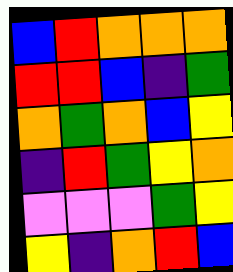[["blue", "red", "orange", "orange", "orange"], ["red", "red", "blue", "indigo", "green"], ["orange", "green", "orange", "blue", "yellow"], ["indigo", "red", "green", "yellow", "orange"], ["violet", "violet", "violet", "green", "yellow"], ["yellow", "indigo", "orange", "red", "blue"]]